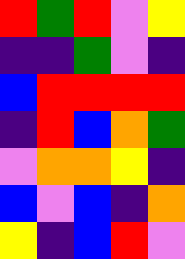[["red", "green", "red", "violet", "yellow"], ["indigo", "indigo", "green", "violet", "indigo"], ["blue", "red", "red", "red", "red"], ["indigo", "red", "blue", "orange", "green"], ["violet", "orange", "orange", "yellow", "indigo"], ["blue", "violet", "blue", "indigo", "orange"], ["yellow", "indigo", "blue", "red", "violet"]]